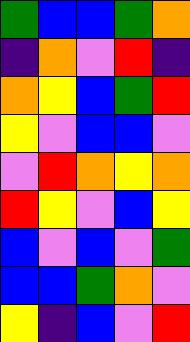[["green", "blue", "blue", "green", "orange"], ["indigo", "orange", "violet", "red", "indigo"], ["orange", "yellow", "blue", "green", "red"], ["yellow", "violet", "blue", "blue", "violet"], ["violet", "red", "orange", "yellow", "orange"], ["red", "yellow", "violet", "blue", "yellow"], ["blue", "violet", "blue", "violet", "green"], ["blue", "blue", "green", "orange", "violet"], ["yellow", "indigo", "blue", "violet", "red"]]